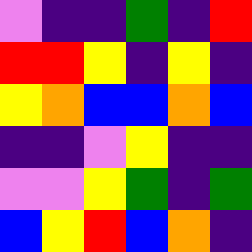[["violet", "indigo", "indigo", "green", "indigo", "red"], ["red", "red", "yellow", "indigo", "yellow", "indigo"], ["yellow", "orange", "blue", "blue", "orange", "blue"], ["indigo", "indigo", "violet", "yellow", "indigo", "indigo"], ["violet", "violet", "yellow", "green", "indigo", "green"], ["blue", "yellow", "red", "blue", "orange", "indigo"]]